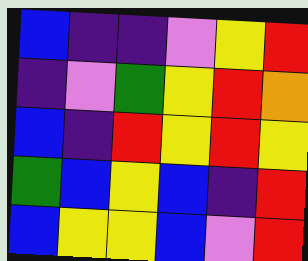[["blue", "indigo", "indigo", "violet", "yellow", "red"], ["indigo", "violet", "green", "yellow", "red", "orange"], ["blue", "indigo", "red", "yellow", "red", "yellow"], ["green", "blue", "yellow", "blue", "indigo", "red"], ["blue", "yellow", "yellow", "blue", "violet", "red"]]